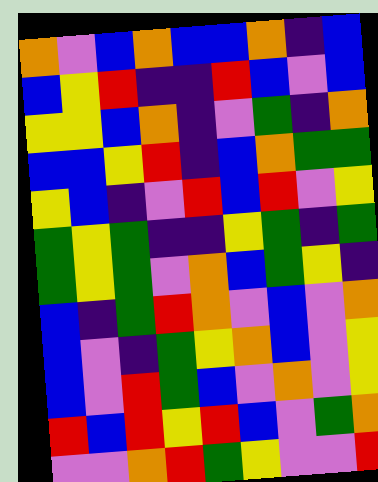[["orange", "violet", "blue", "orange", "blue", "blue", "orange", "indigo", "blue"], ["blue", "yellow", "red", "indigo", "indigo", "red", "blue", "violet", "blue"], ["yellow", "yellow", "blue", "orange", "indigo", "violet", "green", "indigo", "orange"], ["blue", "blue", "yellow", "red", "indigo", "blue", "orange", "green", "green"], ["yellow", "blue", "indigo", "violet", "red", "blue", "red", "violet", "yellow"], ["green", "yellow", "green", "indigo", "indigo", "yellow", "green", "indigo", "green"], ["green", "yellow", "green", "violet", "orange", "blue", "green", "yellow", "indigo"], ["blue", "indigo", "green", "red", "orange", "violet", "blue", "violet", "orange"], ["blue", "violet", "indigo", "green", "yellow", "orange", "blue", "violet", "yellow"], ["blue", "violet", "red", "green", "blue", "violet", "orange", "violet", "yellow"], ["red", "blue", "red", "yellow", "red", "blue", "violet", "green", "orange"], ["violet", "violet", "orange", "red", "green", "yellow", "violet", "violet", "red"]]